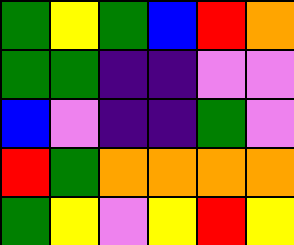[["green", "yellow", "green", "blue", "red", "orange"], ["green", "green", "indigo", "indigo", "violet", "violet"], ["blue", "violet", "indigo", "indigo", "green", "violet"], ["red", "green", "orange", "orange", "orange", "orange"], ["green", "yellow", "violet", "yellow", "red", "yellow"]]